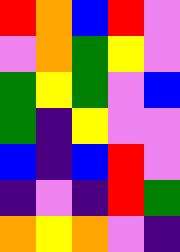[["red", "orange", "blue", "red", "violet"], ["violet", "orange", "green", "yellow", "violet"], ["green", "yellow", "green", "violet", "blue"], ["green", "indigo", "yellow", "violet", "violet"], ["blue", "indigo", "blue", "red", "violet"], ["indigo", "violet", "indigo", "red", "green"], ["orange", "yellow", "orange", "violet", "indigo"]]